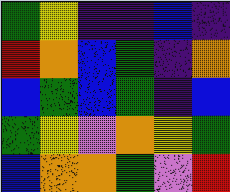[["green", "yellow", "indigo", "indigo", "blue", "indigo"], ["red", "orange", "blue", "green", "indigo", "orange"], ["blue", "green", "blue", "green", "indigo", "blue"], ["green", "yellow", "violet", "orange", "yellow", "green"], ["blue", "orange", "orange", "green", "violet", "red"]]